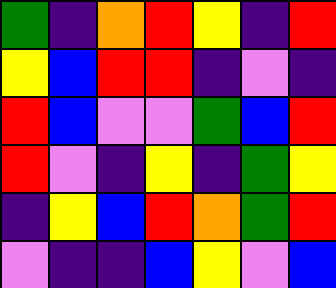[["green", "indigo", "orange", "red", "yellow", "indigo", "red"], ["yellow", "blue", "red", "red", "indigo", "violet", "indigo"], ["red", "blue", "violet", "violet", "green", "blue", "red"], ["red", "violet", "indigo", "yellow", "indigo", "green", "yellow"], ["indigo", "yellow", "blue", "red", "orange", "green", "red"], ["violet", "indigo", "indigo", "blue", "yellow", "violet", "blue"]]